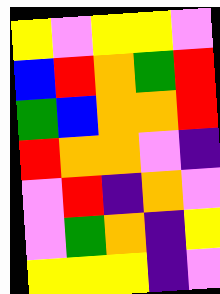[["yellow", "violet", "yellow", "yellow", "violet"], ["blue", "red", "orange", "green", "red"], ["green", "blue", "orange", "orange", "red"], ["red", "orange", "orange", "violet", "indigo"], ["violet", "red", "indigo", "orange", "violet"], ["violet", "green", "orange", "indigo", "yellow"], ["yellow", "yellow", "yellow", "indigo", "violet"]]